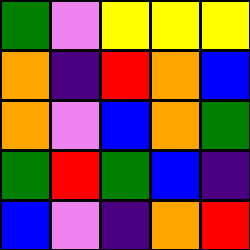[["green", "violet", "yellow", "yellow", "yellow"], ["orange", "indigo", "red", "orange", "blue"], ["orange", "violet", "blue", "orange", "green"], ["green", "red", "green", "blue", "indigo"], ["blue", "violet", "indigo", "orange", "red"]]